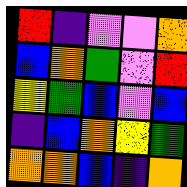[["red", "indigo", "violet", "violet", "orange"], ["blue", "orange", "green", "violet", "red"], ["yellow", "green", "blue", "violet", "blue"], ["indigo", "blue", "orange", "yellow", "green"], ["orange", "orange", "blue", "indigo", "orange"]]